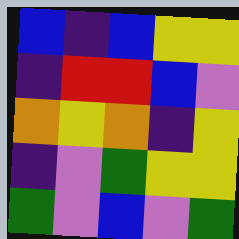[["blue", "indigo", "blue", "yellow", "yellow"], ["indigo", "red", "red", "blue", "violet"], ["orange", "yellow", "orange", "indigo", "yellow"], ["indigo", "violet", "green", "yellow", "yellow"], ["green", "violet", "blue", "violet", "green"]]